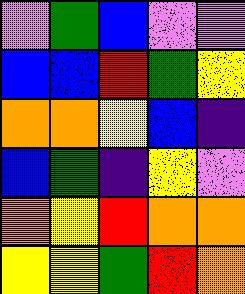[["violet", "green", "blue", "violet", "violet"], ["blue", "blue", "red", "green", "yellow"], ["orange", "orange", "yellow", "blue", "indigo"], ["blue", "green", "indigo", "yellow", "violet"], ["orange", "yellow", "red", "orange", "orange"], ["yellow", "yellow", "green", "red", "orange"]]